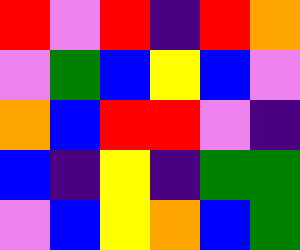[["red", "violet", "red", "indigo", "red", "orange"], ["violet", "green", "blue", "yellow", "blue", "violet"], ["orange", "blue", "red", "red", "violet", "indigo"], ["blue", "indigo", "yellow", "indigo", "green", "green"], ["violet", "blue", "yellow", "orange", "blue", "green"]]